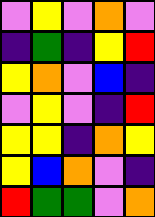[["violet", "yellow", "violet", "orange", "violet"], ["indigo", "green", "indigo", "yellow", "red"], ["yellow", "orange", "violet", "blue", "indigo"], ["violet", "yellow", "violet", "indigo", "red"], ["yellow", "yellow", "indigo", "orange", "yellow"], ["yellow", "blue", "orange", "violet", "indigo"], ["red", "green", "green", "violet", "orange"]]